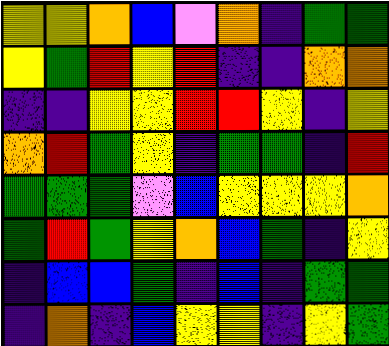[["yellow", "yellow", "orange", "blue", "violet", "orange", "indigo", "green", "green"], ["yellow", "green", "red", "yellow", "red", "indigo", "indigo", "orange", "orange"], ["indigo", "indigo", "yellow", "yellow", "red", "red", "yellow", "indigo", "yellow"], ["orange", "red", "green", "yellow", "indigo", "green", "green", "indigo", "red"], ["green", "green", "green", "violet", "blue", "yellow", "yellow", "yellow", "orange"], ["green", "red", "green", "yellow", "orange", "blue", "green", "indigo", "yellow"], ["indigo", "blue", "blue", "green", "indigo", "blue", "indigo", "green", "green"], ["indigo", "orange", "indigo", "blue", "yellow", "yellow", "indigo", "yellow", "green"]]